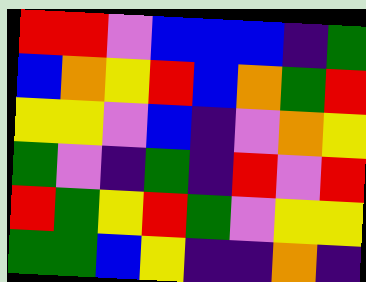[["red", "red", "violet", "blue", "blue", "blue", "indigo", "green"], ["blue", "orange", "yellow", "red", "blue", "orange", "green", "red"], ["yellow", "yellow", "violet", "blue", "indigo", "violet", "orange", "yellow"], ["green", "violet", "indigo", "green", "indigo", "red", "violet", "red"], ["red", "green", "yellow", "red", "green", "violet", "yellow", "yellow"], ["green", "green", "blue", "yellow", "indigo", "indigo", "orange", "indigo"]]